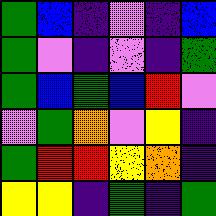[["green", "blue", "indigo", "violet", "indigo", "blue"], ["green", "violet", "indigo", "violet", "indigo", "green"], ["green", "blue", "green", "blue", "red", "violet"], ["violet", "green", "orange", "violet", "yellow", "indigo"], ["green", "red", "red", "yellow", "orange", "indigo"], ["yellow", "yellow", "indigo", "green", "indigo", "green"]]